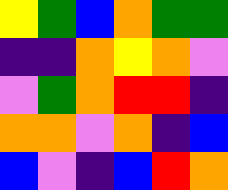[["yellow", "green", "blue", "orange", "green", "green"], ["indigo", "indigo", "orange", "yellow", "orange", "violet"], ["violet", "green", "orange", "red", "red", "indigo"], ["orange", "orange", "violet", "orange", "indigo", "blue"], ["blue", "violet", "indigo", "blue", "red", "orange"]]